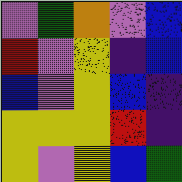[["violet", "green", "orange", "violet", "blue"], ["red", "violet", "yellow", "indigo", "blue"], ["blue", "violet", "yellow", "blue", "indigo"], ["yellow", "yellow", "yellow", "red", "indigo"], ["yellow", "violet", "yellow", "blue", "green"]]